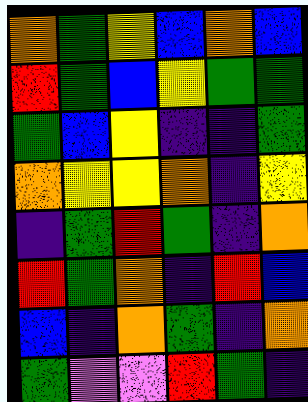[["orange", "green", "yellow", "blue", "orange", "blue"], ["red", "green", "blue", "yellow", "green", "green"], ["green", "blue", "yellow", "indigo", "indigo", "green"], ["orange", "yellow", "yellow", "orange", "indigo", "yellow"], ["indigo", "green", "red", "green", "indigo", "orange"], ["red", "green", "orange", "indigo", "red", "blue"], ["blue", "indigo", "orange", "green", "indigo", "orange"], ["green", "violet", "violet", "red", "green", "indigo"]]